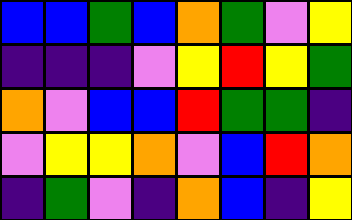[["blue", "blue", "green", "blue", "orange", "green", "violet", "yellow"], ["indigo", "indigo", "indigo", "violet", "yellow", "red", "yellow", "green"], ["orange", "violet", "blue", "blue", "red", "green", "green", "indigo"], ["violet", "yellow", "yellow", "orange", "violet", "blue", "red", "orange"], ["indigo", "green", "violet", "indigo", "orange", "blue", "indigo", "yellow"]]